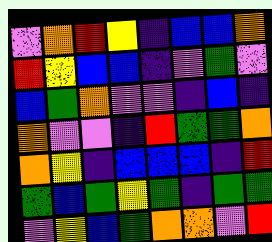[["violet", "orange", "red", "yellow", "indigo", "blue", "blue", "orange"], ["red", "yellow", "blue", "blue", "indigo", "violet", "green", "violet"], ["blue", "green", "orange", "violet", "violet", "indigo", "blue", "indigo"], ["orange", "violet", "violet", "indigo", "red", "green", "green", "orange"], ["orange", "yellow", "indigo", "blue", "blue", "blue", "indigo", "red"], ["green", "blue", "green", "yellow", "green", "indigo", "green", "green"], ["violet", "yellow", "blue", "green", "orange", "orange", "violet", "red"]]